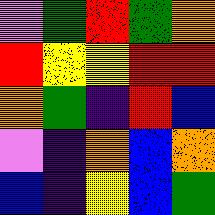[["violet", "green", "red", "green", "orange"], ["red", "yellow", "yellow", "red", "red"], ["orange", "green", "indigo", "red", "blue"], ["violet", "indigo", "orange", "blue", "orange"], ["blue", "indigo", "yellow", "blue", "green"]]